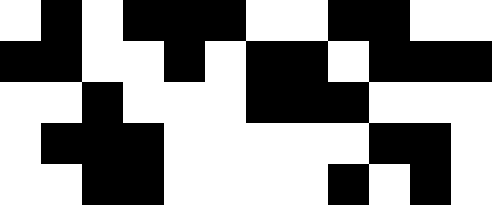[["white", "black", "white", "black", "black", "black", "white", "white", "black", "black", "white", "white"], ["black", "black", "white", "white", "black", "white", "black", "black", "white", "black", "black", "black"], ["white", "white", "black", "white", "white", "white", "black", "black", "black", "white", "white", "white"], ["white", "black", "black", "black", "white", "white", "white", "white", "white", "black", "black", "white"], ["white", "white", "black", "black", "white", "white", "white", "white", "black", "white", "black", "white"]]